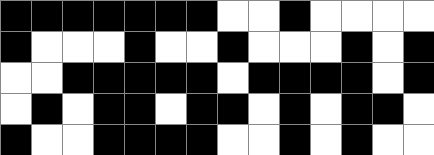[["black", "black", "black", "black", "black", "black", "black", "white", "white", "black", "white", "white", "white", "white"], ["black", "white", "white", "white", "black", "white", "white", "black", "white", "white", "white", "black", "white", "black"], ["white", "white", "black", "black", "black", "black", "black", "white", "black", "black", "black", "black", "white", "black"], ["white", "black", "white", "black", "black", "white", "black", "black", "white", "black", "white", "black", "black", "white"], ["black", "white", "white", "black", "black", "black", "black", "white", "white", "black", "white", "black", "white", "white"]]